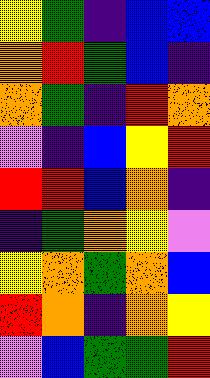[["yellow", "green", "indigo", "blue", "blue"], ["orange", "red", "green", "blue", "indigo"], ["orange", "green", "indigo", "red", "orange"], ["violet", "indigo", "blue", "yellow", "red"], ["red", "red", "blue", "orange", "indigo"], ["indigo", "green", "orange", "yellow", "violet"], ["yellow", "orange", "green", "orange", "blue"], ["red", "orange", "indigo", "orange", "yellow"], ["violet", "blue", "green", "green", "red"]]